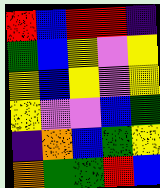[["red", "blue", "red", "red", "indigo"], ["green", "blue", "yellow", "violet", "yellow"], ["yellow", "blue", "yellow", "violet", "yellow"], ["yellow", "violet", "violet", "blue", "green"], ["indigo", "orange", "blue", "green", "yellow"], ["orange", "green", "green", "red", "blue"]]